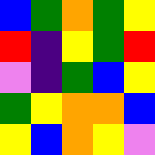[["blue", "green", "orange", "green", "yellow"], ["red", "indigo", "yellow", "green", "red"], ["violet", "indigo", "green", "blue", "yellow"], ["green", "yellow", "orange", "orange", "blue"], ["yellow", "blue", "orange", "yellow", "violet"]]